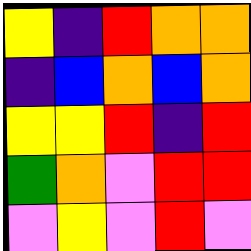[["yellow", "indigo", "red", "orange", "orange"], ["indigo", "blue", "orange", "blue", "orange"], ["yellow", "yellow", "red", "indigo", "red"], ["green", "orange", "violet", "red", "red"], ["violet", "yellow", "violet", "red", "violet"]]